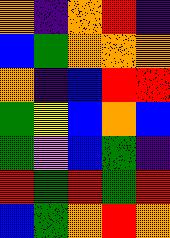[["orange", "indigo", "orange", "red", "indigo"], ["blue", "green", "orange", "orange", "orange"], ["orange", "indigo", "blue", "red", "red"], ["green", "yellow", "blue", "orange", "blue"], ["green", "violet", "blue", "green", "indigo"], ["red", "green", "red", "green", "red"], ["blue", "green", "orange", "red", "orange"]]